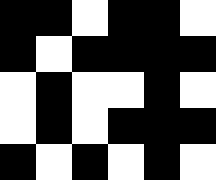[["black", "black", "white", "black", "black", "white"], ["black", "white", "black", "black", "black", "black"], ["white", "black", "white", "white", "black", "white"], ["white", "black", "white", "black", "black", "black"], ["black", "white", "black", "white", "black", "white"]]